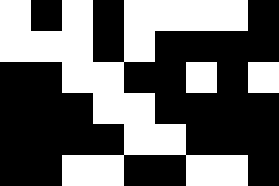[["white", "black", "white", "black", "white", "white", "white", "white", "black"], ["white", "white", "white", "black", "white", "black", "black", "black", "black"], ["black", "black", "white", "white", "black", "black", "white", "black", "white"], ["black", "black", "black", "white", "white", "black", "black", "black", "black"], ["black", "black", "black", "black", "white", "white", "black", "black", "black"], ["black", "black", "white", "white", "black", "black", "white", "white", "black"]]